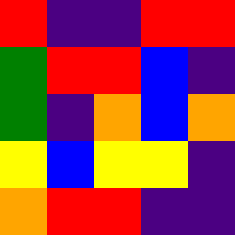[["red", "indigo", "indigo", "red", "red"], ["green", "red", "red", "blue", "indigo"], ["green", "indigo", "orange", "blue", "orange"], ["yellow", "blue", "yellow", "yellow", "indigo"], ["orange", "red", "red", "indigo", "indigo"]]